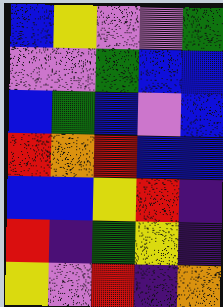[["blue", "yellow", "violet", "violet", "green"], ["violet", "violet", "green", "blue", "blue"], ["blue", "green", "blue", "violet", "blue"], ["red", "orange", "red", "blue", "blue"], ["blue", "blue", "yellow", "red", "indigo"], ["red", "indigo", "green", "yellow", "indigo"], ["yellow", "violet", "red", "indigo", "orange"]]